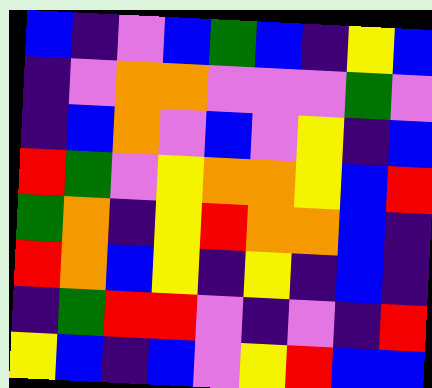[["blue", "indigo", "violet", "blue", "green", "blue", "indigo", "yellow", "blue"], ["indigo", "violet", "orange", "orange", "violet", "violet", "violet", "green", "violet"], ["indigo", "blue", "orange", "violet", "blue", "violet", "yellow", "indigo", "blue"], ["red", "green", "violet", "yellow", "orange", "orange", "yellow", "blue", "red"], ["green", "orange", "indigo", "yellow", "red", "orange", "orange", "blue", "indigo"], ["red", "orange", "blue", "yellow", "indigo", "yellow", "indigo", "blue", "indigo"], ["indigo", "green", "red", "red", "violet", "indigo", "violet", "indigo", "red"], ["yellow", "blue", "indigo", "blue", "violet", "yellow", "red", "blue", "blue"]]